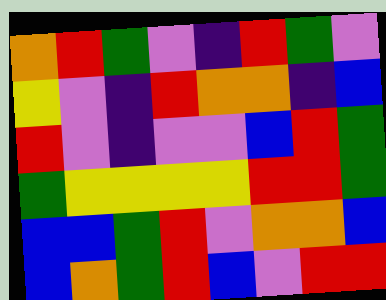[["orange", "red", "green", "violet", "indigo", "red", "green", "violet"], ["yellow", "violet", "indigo", "red", "orange", "orange", "indigo", "blue"], ["red", "violet", "indigo", "violet", "violet", "blue", "red", "green"], ["green", "yellow", "yellow", "yellow", "yellow", "red", "red", "green"], ["blue", "blue", "green", "red", "violet", "orange", "orange", "blue"], ["blue", "orange", "green", "red", "blue", "violet", "red", "red"]]